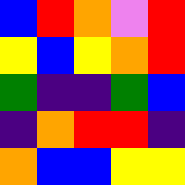[["blue", "red", "orange", "violet", "red"], ["yellow", "blue", "yellow", "orange", "red"], ["green", "indigo", "indigo", "green", "blue"], ["indigo", "orange", "red", "red", "indigo"], ["orange", "blue", "blue", "yellow", "yellow"]]